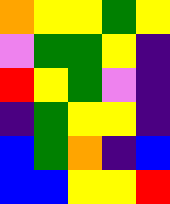[["orange", "yellow", "yellow", "green", "yellow"], ["violet", "green", "green", "yellow", "indigo"], ["red", "yellow", "green", "violet", "indigo"], ["indigo", "green", "yellow", "yellow", "indigo"], ["blue", "green", "orange", "indigo", "blue"], ["blue", "blue", "yellow", "yellow", "red"]]